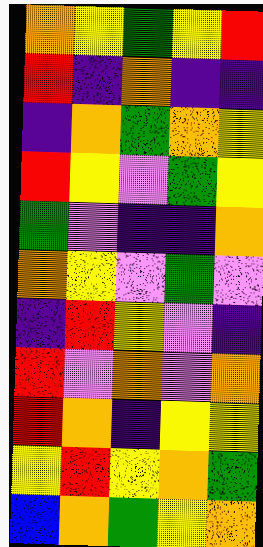[["orange", "yellow", "green", "yellow", "red"], ["red", "indigo", "orange", "indigo", "indigo"], ["indigo", "orange", "green", "orange", "yellow"], ["red", "yellow", "violet", "green", "yellow"], ["green", "violet", "indigo", "indigo", "orange"], ["orange", "yellow", "violet", "green", "violet"], ["indigo", "red", "yellow", "violet", "indigo"], ["red", "violet", "orange", "violet", "orange"], ["red", "orange", "indigo", "yellow", "yellow"], ["yellow", "red", "yellow", "orange", "green"], ["blue", "orange", "green", "yellow", "orange"]]